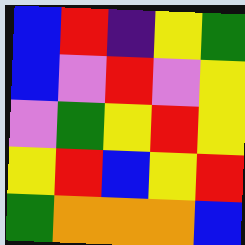[["blue", "red", "indigo", "yellow", "green"], ["blue", "violet", "red", "violet", "yellow"], ["violet", "green", "yellow", "red", "yellow"], ["yellow", "red", "blue", "yellow", "red"], ["green", "orange", "orange", "orange", "blue"]]